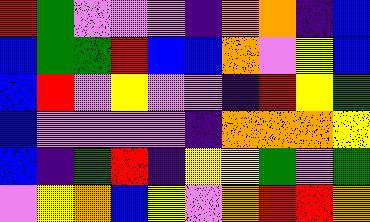[["red", "green", "violet", "violet", "violet", "indigo", "orange", "orange", "indigo", "blue"], ["blue", "green", "green", "red", "blue", "blue", "orange", "violet", "yellow", "blue"], ["blue", "red", "violet", "yellow", "violet", "violet", "indigo", "red", "yellow", "green"], ["blue", "violet", "violet", "violet", "violet", "indigo", "orange", "orange", "orange", "yellow"], ["blue", "indigo", "green", "red", "indigo", "yellow", "yellow", "green", "violet", "green"], ["violet", "yellow", "orange", "blue", "yellow", "violet", "orange", "red", "red", "orange"]]